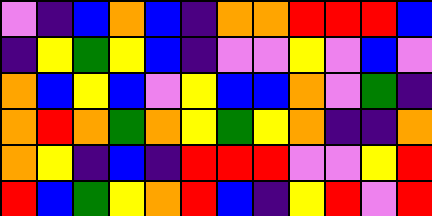[["violet", "indigo", "blue", "orange", "blue", "indigo", "orange", "orange", "red", "red", "red", "blue"], ["indigo", "yellow", "green", "yellow", "blue", "indigo", "violet", "violet", "yellow", "violet", "blue", "violet"], ["orange", "blue", "yellow", "blue", "violet", "yellow", "blue", "blue", "orange", "violet", "green", "indigo"], ["orange", "red", "orange", "green", "orange", "yellow", "green", "yellow", "orange", "indigo", "indigo", "orange"], ["orange", "yellow", "indigo", "blue", "indigo", "red", "red", "red", "violet", "violet", "yellow", "red"], ["red", "blue", "green", "yellow", "orange", "red", "blue", "indigo", "yellow", "red", "violet", "red"]]